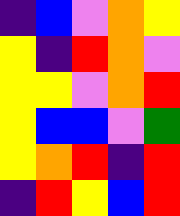[["indigo", "blue", "violet", "orange", "yellow"], ["yellow", "indigo", "red", "orange", "violet"], ["yellow", "yellow", "violet", "orange", "red"], ["yellow", "blue", "blue", "violet", "green"], ["yellow", "orange", "red", "indigo", "red"], ["indigo", "red", "yellow", "blue", "red"]]